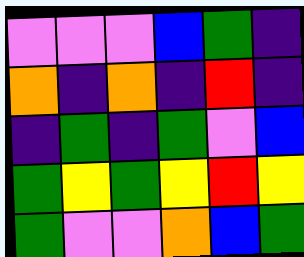[["violet", "violet", "violet", "blue", "green", "indigo"], ["orange", "indigo", "orange", "indigo", "red", "indigo"], ["indigo", "green", "indigo", "green", "violet", "blue"], ["green", "yellow", "green", "yellow", "red", "yellow"], ["green", "violet", "violet", "orange", "blue", "green"]]